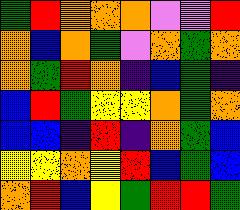[["green", "red", "orange", "orange", "orange", "violet", "violet", "red"], ["orange", "blue", "orange", "green", "violet", "orange", "green", "orange"], ["orange", "green", "red", "orange", "indigo", "blue", "green", "indigo"], ["blue", "red", "green", "yellow", "yellow", "orange", "green", "orange"], ["blue", "blue", "indigo", "red", "indigo", "orange", "green", "blue"], ["yellow", "yellow", "orange", "yellow", "red", "blue", "green", "blue"], ["orange", "red", "blue", "yellow", "green", "red", "red", "green"]]